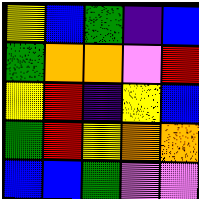[["yellow", "blue", "green", "indigo", "blue"], ["green", "orange", "orange", "violet", "red"], ["yellow", "red", "indigo", "yellow", "blue"], ["green", "red", "yellow", "orange", "orange"], ["blue", "blue", "green", "violet", "violet"]]